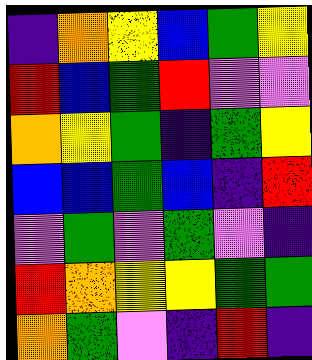[["indigo", "orange", "yellow", "blue", "green", "yellow"], ["red", "blue", "green", "red", "violet", "violet"], ["orange", "yellow", "green", "indigo", "green", "yellow"], ["blue", "blue", "green", "blue", "indigo", "red"], ["violet", "green", "violet", "green", "violet", "indigo"], ["red", "orange", "yellow", "yellow", "green", "green"], ["orange", "green", "violet", "indigo", "red", "indigo"]]